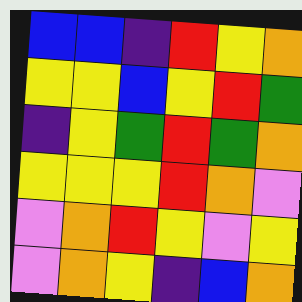[["blue", "blue", "indigo", "red", "yellow", "orange"], ["yellow", "yellow", "blue", "yellow", "red", "green"], ["indigo", "yellow", "green", "red", "green", "orange"], ["yellow", "yellow", "yellow", "red", "orange", "violet"], ["violet", "orange", "red", "yellow", "violet", "yellow"], ["violet", "orange", "yellow", "indigo", "blue", "orange"]]